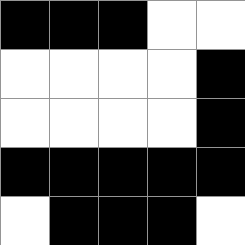[["black", "black", "black", "white", "white"], ["white", "white", "white", "white", "black"], ["white", "white", "white", "white", "black"], ["black", "black", "black", "black", "black"], ["white", "black", "black", "black", "white"]]